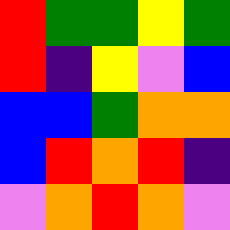[["red", "green", "green", "yellow", "green"], ["red", "indigo", "yellow", "violet", "blue"], ["blue", "blue", "green", "orange", "orange"], ["blue", "red", "orange", "red", "indigo"], ["violet", "orange", "red", "orange", "violet"]]